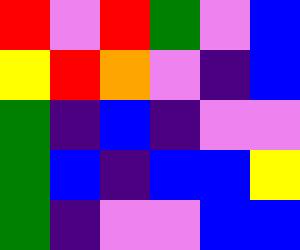[["red", "violet", "red", "green", "violet", "blue"], ["yellow", "red", "orange", "violet", "indigo", "blue"], ["green", "indigo", "blue", "indigo", "violet", "violet"], ["green", "blue", "indigo", "blue", "blue", "yellow"], ["green", "indigo", "violet", "violet", "blue", "blue"]]